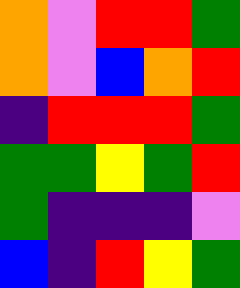[["orange", "violet", "red", "red", "green"], ["orange", "violet", "blue", "orange", "red"], ["indigo", "red", "red", "red", "green"], ["green", "green", "yellow", "green", "red"], ["green", "indigo", "indigo", "indigo", "violet"], ["blue", "indigo", "red", "yellow", "green"]]